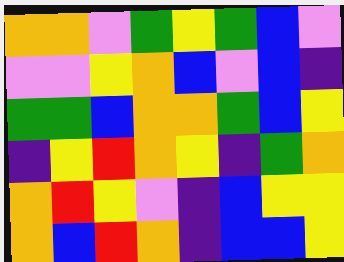[["orange", "orange", "violet", "green", "yellow", "green", "blue", "violet"], ["violet", "violet", "yellow", "orange", "blue", "violet", "blue", "indigo"], ["green", "green", "blue", "orange", "orange", "green", "blue", "yellow"], ["indigo", "yellow", "red", "orange", "yellow", "indigo", "green", "orange"], ["orange", "red", "yellow", "violet", "indigo", "blue", "yellow", "yellow"], ["orange", "blue", "red", "orange", "indigo", "blue", "blue", "yellow"]]